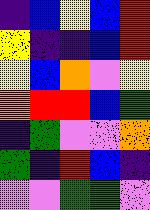[["indigo", "blue", "yellow", "blue", "red"], ["yellow", "indigo", "indigo", "blue", "red"], ["yellow", "blue", "orange", "violet", "yellow"], ["orange", "red", "red", "blue", "green"], ["indigo", "green", "violet", "violet", "orange"], ["green", "indigo", "red", "blue", "indigo"], ["violet", "violet", "green", "green", "violet"]]